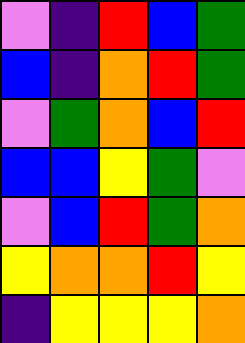[["violet", "indigo", "red", "blue", "green"], ["blue", "indigo", "orange", "red", "green"], ["violet", "green", "orange", "blue", "red"], ["blue", "blue", "yellow", "green", "violet"], ["violet", "blue", "red", "green", "orange"], ["yellow", "orange", "orange", "red", "yellow"], ["indigo", "yellow", "yellow", "yellow", "orange"]]